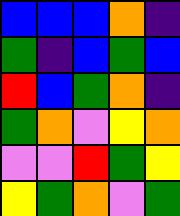[["blue", "blue", "blue", "orange", "indigo"], ["green", "indigo", "blue", "green", "blue"], ["red", "blue", "green", "orange", "indigo"], ["green", "orange", "violet", "yellow", "orange"], ["violet", "violet", "red", "green", "yellow"], ["yellow", "green", "orange", "violet", "green"]]